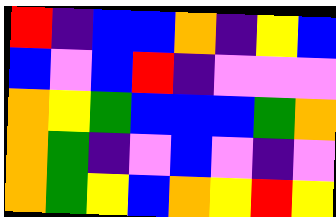[["red", "indigo", "blue", "blue", "orange", "indigo", "yellow", "blue"], ["blue", "violet", "blue", "red", "indigo", "violet", "violet", "violet"], ["orange", "yellow", "green", "blue", "blue", "blue", "green", "orange"], ["orange", "green", "indigo", "violet", "blue", "violet", "indigo", "violet"], ["orange", "green", "yellow", "blue", "orange", "yellow", "red", "yellow"]]